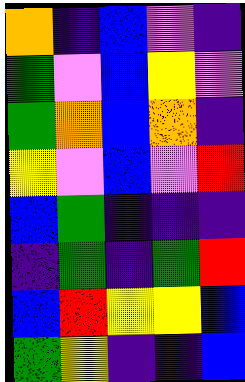[["orange", "indigo", "blue", "violet", "indigo"], ["green", "violet", "blue", "yellow", "violet"], ["green", "orange", "blue", "orange", "indigo"], ["yellow", "violet", "blue", "violet", "red"], ["blue", "green", "indigo", "indigo", "indigo"], ["indigo", "green", "indigo", "green", "red"], ["blue", "red", "yellow", "yellow", "blue"], ["green", "yellow", "indigo", "indigo", "blue"]]